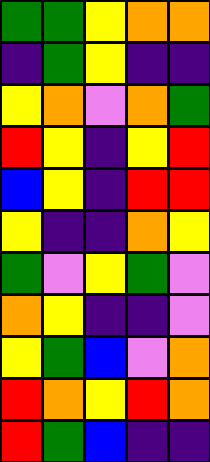[["green", "green", "yellow", "orange", "orange"], ["indigo", "green", "yellow", "indigo", "indigo"], ["yellow", "orange", "violet", "orange", "green"], ["red", "yellow", "indigo", "yellow", "red"], ["blue", "yellow", "indigo", "red", "red"], ["yellow", "indigo", "indigo", "orange", "yellow"], ["green", "violet", "yellow", "green", "violet"], ["orange", "yellow", "indigo", "indigo", "violet"], ["yellow", "green", "blue", "violet", "orange"], ["red", "orange", "yellow", "red", "orange"], ["red", "green", "blue", "indigo", "indigo"]]